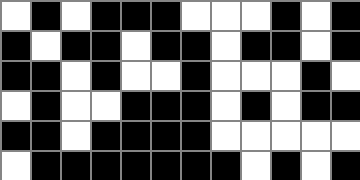[["white", "black", "white", "black", "black", "black", "white", "white", "white", "black", "white", "black"], ["black", "white", "black", "black", "white", "black", "black", "white", "black", "black", "white", "black"], ["black", "black", "white", "black", "white", "white", "black", "white", "white", "white", "black", "white"], ["white", "black", "white", "white", "black", "black", "black", "white", "black", "white", "black", "black"], ["black", "black", "white", "black", "black", "black", "black", "white", "white", "white", "white", "white"], ["white", "black", "black", "black", "black", "black", "black", "black", "white", "black", "white", "black"]]